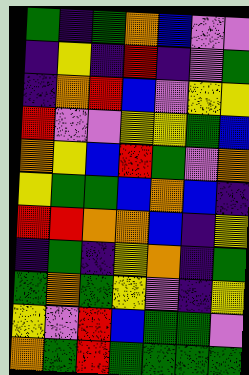[["green", "indigo", "green", "orange", "blue", "violet", "violet"], ["indigo", "yellow", "indigo", "red", "indigo", "violet", "green"], ["indigo", "orange", "red", "blue", "violet", "yellow", "yellow"], ["red", "violet", "violet", "yellow", "yellow", "green", "blue"], ["orange", "yellow", "blue", "red", "green", "violet", "orange"], ["yellow", "green", "green", "blue", "orange", "blue", "indigo"], ["red", "red", "orange", "orange", "blue", "indigo", "yellow"], ["indigo", "green", "indigo", "yellow", "orange", "indigo", "green"], ["green", "orange", "green", "yellow", "violet", "indigo", "yellow"], ["yellow", "violet", "red", "blue", "green", "green", "violet"], ["orange", "green", "red", "green", "green", "green", "green"]]